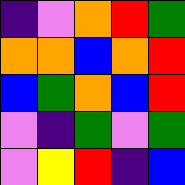[["indigo", "violet", "orange", "red", "green"], ["orange", "orange", "blue", "orange", "red"], ["blue", "green", "orange", "blue", "red"], ["violet", "indigo", "green", "violet", "green"], ["violet", "yellow", "red", "indigo", "blue"]]